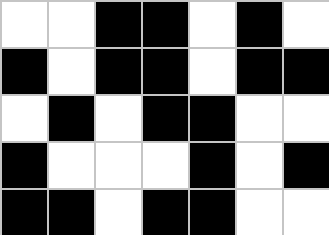[["white", "white", "black", "black", "white", "black", "white"], ["black", "white", "black", "black", "white", "black", "black"], ["white", "black", "white", "black", "black", "white", "white"], ["black", "white", "white", "white", "black", "white", "black"], ["black", "black", "white", "black", "black", "white", "white"]]